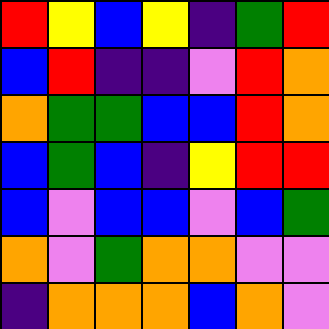[["red", "yellow", "blue", "yellow", "indigo", "green", "red"], ["blue", "red", "indigo", "indigo", "violet", "red", "orange"], ["orange", "green", "green", "blue", "blue", "red", "orange"], ["blue", "green", "blue", "indigo", "yellow", "red", "red"], ["blue", "violet", "blue", "blue", "violet", "blue", "green"], ["orange", "violet", "green", "orange", "orange", "violet", "violet"], ["indigo", "orange", "orange", "orange", "blue", "orange", "violet"]]